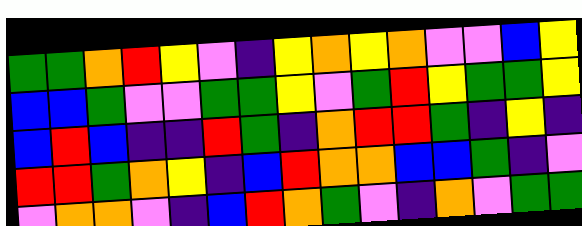[["green", "green", "orange", "red", "yellow", "violet", "indigo", "yellow", "orange", "yellow", "orange", "violet", "violet", "blue", "yellow"], ["blue", "blue", "green", "violet", "violet", "green", "green", "yellow", "violet", "green", "red", "yellow", "green", "green", "yellow"], ["blue", "red", "blue", "indigo", "indigo", "red", "green", "indigo", "orange", "red", "red", "green", "indigo", "yellow", "indigo"], ["red", "red", "green", "orange", "yellow", "indigo", "blue", "red", "orange", "orange", "blue", "blue", "green", "indigo", "violet"], ["violet", "orange", "orange", "violet", "indigo", "blue", "red", "orange", "green", "violet", "indigo", "orange", "violet", "green", "green"]]